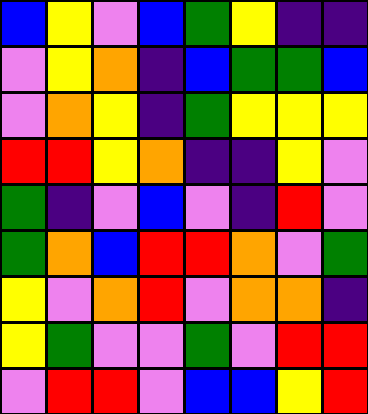[["blue", "yellow", "violet", "blue", "green", "yellow", "indigo", "indigo"], ["violet", "yellow", "orange", "indigo", "blue", "green", "green", "blue"], ["violet", "orange", "yellow", "indigo", "green", "yellow", "yellow", "yellow"], ["red", "red", "yellow", "orange", "indigo", "indigo", "yellow", "violet"], ["green", "indigo", "violet", "blue", "violet", "indigo", "red", "violet"], ["green", "orange", "blue", "red", "red", "orange", "violet", "green"], ["yellow", "violet", "orange", "red", "violet", "orange", "orange", "indigo"], ["yellow", "green", "violet", "violet", "green", "violet", "red", "red"], ["violet", "red", "red", "violet", "blue", "blue", "yellow", "red"]]